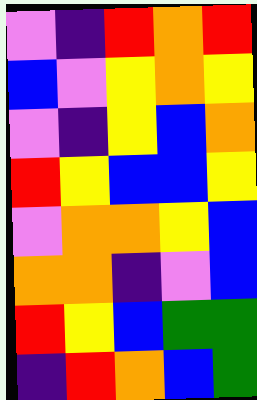[["violet", "indigo", "red", "orange", "red"], ["blue", "violet", "yellow", "orange", "yellow"], ["violet", "indigo", "yellow", "blue", "orange"], ["red", "yellow", "blue", "blue", "yellow"], ["violet", "orange", "orange", "yellow", "blue"], ["orange", "orange", "indigo", "violet", "blue"], ["red", "yellow", "blue", "green", "green"], ["indigo", "red", "orange", "blue", "green"]]